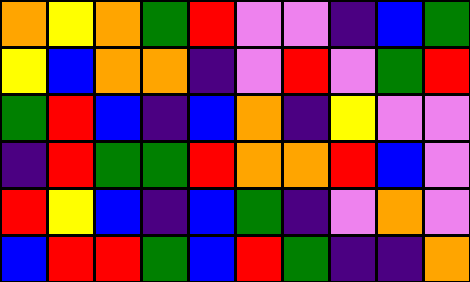[["orange", "yellow", "orange", "green", "red", "violet", "violet", "indigo", "blue", "green"], ["yellow", "blue", "orange", "orange", "indigo", "violet", "red", "violet", "green", "red"], ["green", "red", "blue", "indigo", "blue", "orange", "indigo", "yellow", "violet", "violet"], ["indigo", "red", "green", "green", "red", "orange", "orange", "red", "blue", "violet"], ["red", "yellow", "blue", "indigo", "blue", "green", "indigo", "violet", "orange", "violet"], ["blue", "red", "red", "green", "blue", "red", "green", "indigo", "indigo", "orange"]]